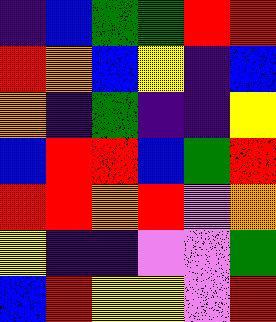[["indigo", "blue", "green", "green", "red", "red"], ["red", "orange", "blue", "yellow", "indigo", "blue"], ["orange", "indigo", "green", "indigo", "indigo", "yellow"], ["blue", "red", "red", "blue", "green", "red"], ["red", "red", "orange", "red", "violet", "orange"], ["yellow", "indigo", "indigo", "violet", "violet", "green"], ["blue", "red", "yellow", "yellow", "violet", "red"]]